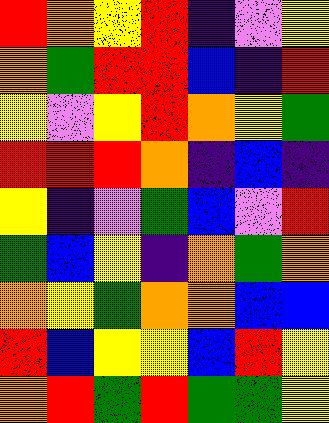[["red", "orange", "yellow", "red", "indigo", "violet", "yellow"], ["orange", "green", "red", "red", "blue", "indigo", "red"], ["yellow", "violet", "yellow", "red", "orange", "yellow", "green"], ["red", "red", "red", "orange", "indigo", "blue", "indigo"], ["yellow", "indigo", "violet", "green", "blue", "violet", "red"], ["green", "blue", "yellow", "indigo", "orange", "green", "orange"], ["orange", "yellow", "green", "orange", "orange", "blue", "blue"], ["red", "blue", "yellow", "yellow", "blue", "red", "yellow"], ["orange", "red", "green", "red", "green", "green", "yellow"]]